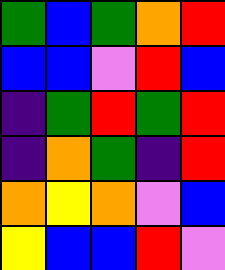[["green", "blue", "green", "orange", "red"], ["blue", "blue", "violet", "red", "blue"], ["indigo", "green", "red", "green", "red"], ["indigo", "orange", "green", "indigo", "red"], ["orange", "yellow", "orange", "violet", "blue"], ["yellow", "blue", "blue", "red", "violet"]]